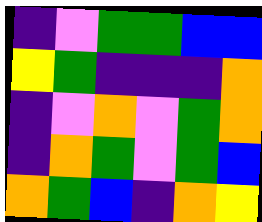[["indigo", "violet", "green", "green", "blue", "blue"], ["yellow", "green", "indigo", "indigo", "indigo", "orange"], ["indigo", "violet", "orange", "violet", "green", "orange"], ["indigo", "orange", "green", "violet", "green", "blue"], ["orange", "green", "blue", "indigo", "orange", "yellow"]]